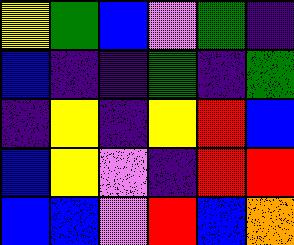[["yellow", "green", "blue", "violet", "green", "indigo"], ["blue", "indigo", "indigo", "green", "indigo", "green"], ["indigo", "yellow", "indigo", "yellow", "red", "blue"], ["blue", "yellow", "violet", "indigo", "red", "red"], ["blue", "blue", "violet", "red", "blue", "orange"]]